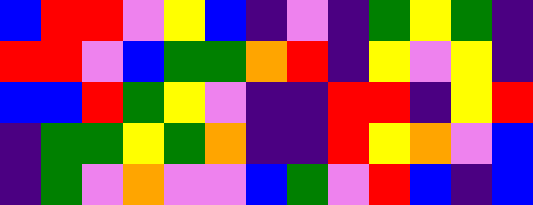[["blue", "red", "red", "violet", "yellow", "blue", "indigo", "violet", "indigo", "green", "yellow", "green", "indigo"], ["red", "red", "violet", "blue", "green", "green", "orange", "red", "indigo", "yellow", "violet", "yellow", "indigo"], ["blue", "blue", "red", "green", "yellow", "violet", "indigo", "indigo", "red", "red", "indigo", "yellow", "red"], ["indigo", "green", "green", "yellow", "green", "orange", "indigo", "indigo", "red", "yellow", "orange", "violet", "blue"], ["indigo", "green", "violet", "orange", "violet", "violet", "blue", "green", "violet", "red", "blue", "indigo", "blue"]]